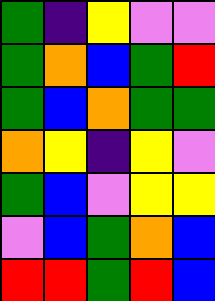[["green", "indigo", "yellow", "violet", "violet"], ["green", "orange", "blue", "green", "red"], ["green", "blue", "orange", "green", "green"], ["orange", "yellow", "indigo", "yellow", "violet"], ["green", "blue", "violet", "yellow", "yellow"], ["violet", "blue", "green", "orange", "blue"], ["red", "red", "green", "red", "blue"]]